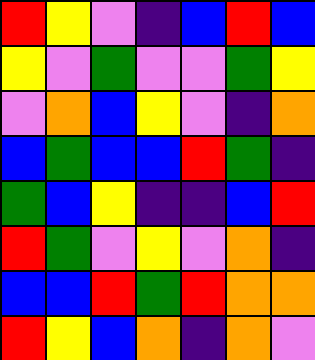[["red", "yellow", "violet", "indigo", "blue", "red", "blue"], ["yellow", "violet", "green", "violet", "violet", "green", "yellow"], ["violet", "orange", "blue", "yellow", "violet", "indigo", "orange"], ["blue", "green", "blue", "blue", "red", "green", "indigo"], ["green", "blue", "yellow", "indigo", "indigo", "blue", "red"], ["red", "green", "violet", "yellow", "violet", "orange", "indigo"], ["blue", "blue", "red", "green", "red", "orange", "orange"], ["red", "yellow", "blue", "orange", "indigo", "orange", "violet"]]